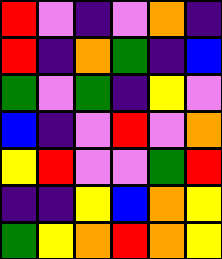[["red", "violet", "indigo", "violet", "orange", "indigo"], ["red", "indigo", "orange", "green", "indigo", "blue"], ["green", "violet", "green", "indigo", "yellow", "violet"], ["blue", "indigo", "violet", "red", "violet", "orange"], ["yellow", "red", "violet", "violet", "green", "red"], ["indigo", "indigo", "yellow", "blue", "orange", "yellow"], ["green", "yellow", "orange", "red", "orange", "yellow"]]